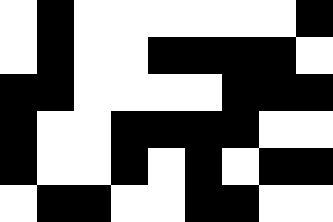[["white", "black", "white", "white", "white", "white", "white", "white", "black"], ["white", "black", "white", "white", "black", "black", "black", "black", "white"], ["black", "black", "white", "white", "white", "white", "black", "black", "black"], ["black", "white", "white", "black", "black", "black", "black", "white", "white"], ["black", "white", "white", "black", "white", "black", "white", "black", "black"], ["white", "black", "black", "white", "white", "black", "black", "white", "white"]]